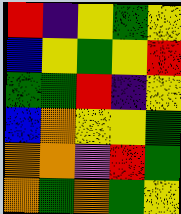[["red", "indigo", "yellow", "green", "yellow"], ["blue", "yellow", "green", "yellow", "red"], ["green", "green", "red", "indigo", "yellow"], ["blue", "orange", "yellow", "yellow", "green"], ["orange", "orange", "violet", "red", "green"], ["orange", "green", "orange", "green", "yellow"]]